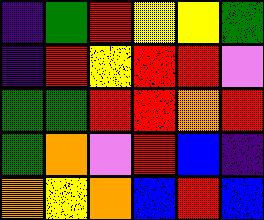[["indigo", "green", "red", "yellow", "yellow", "green"], ["indigo", "red", "yellow", "red", "red", "violet"], ["green", "green", "red", "red", "orange", "red"], ["green", "orange", "violet", "red", "blue", "indigo"], ["orange", "yellow", "orange", "blue", "red", "blue"]]